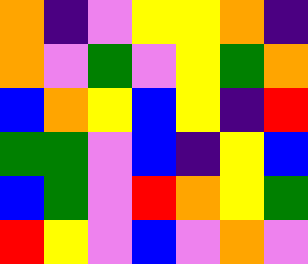[["orange", "indigo", "violet", "yellow", "yellow", "orange", "indigo"], ["orange", "violet", "green", "violet", "yellow", "green", "orange"], ["blue", "orange", "yellow", "blue", "yellow", "indigo", "red"], ["green", "green", "violet", "blue", "indigo", "yellow", "blue"], ["blue", "green", "violet", "red", "orange", "yellow", "green"], ["red", "yellow", "violet", "blue", "violet", "orange", "violet"]]